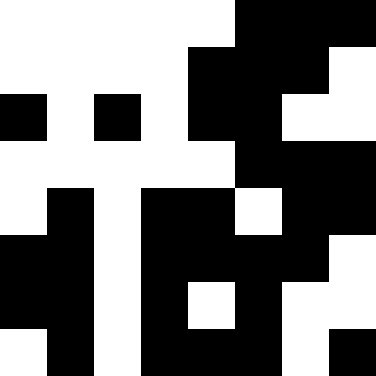[["white", "white", "white", "white", "white", "black", "black", "black"], ["white", "white", "white", "white", "black", "black", "black", "white"], ["black", "white", "black", "white", "black", "black", "white", "white"], ["white", "white", "white", "white", "white", "black", "black", "black"], ["white", "black", "white", "black", "black", "white", "black", "black"], ["black", "black", "white", "black", "black", "black", "black", "white"], ["black", "black", "white", "black", "white", "black", "white", "white"], ["white", "black", "white", "black", "black", "black", "white", "black"]]